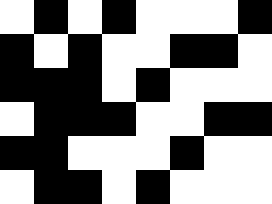[["white", "black", "white", "black", "white", "white", "white", "black"], ["black", "white", "black", "white", "white", "black", "black", "white"], ["black", "black", "black", "white", "black", "white", "white", "white"], ["white", "black", "black", "black", "white", "white", "black", "black"], ["black", "black", "white", "white", "white", "black", "white", "white"], ["white", "black", "black", "white", "black", "white", "white", "white"]]